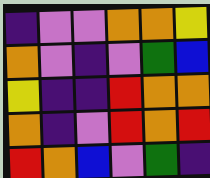[["indigo", "violet", "violet", "orange", "orange", "yellow"], ["orange", "violet", "indigo", "violet", "green", "blue"], ["yellow", "indigo", "indigo", "red", "orange", "orange"], ["orange", "indigo", "violet", "red", "orange", "red"], ["red", "orange", "blue", "violet", "green", "indigo"]]